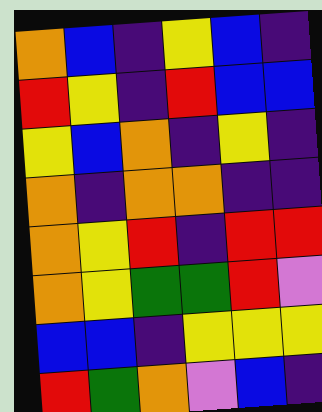[["orange", "blue", "indigo", "yellow", "blue", "indigo"], ["red", "yellow", "indigo", "red", "blue", "blue"], ["yellow", "blue", "orange", "indigo", "yellow", "indigo"], ["orange", "indigo", "orange", "orange", "indigo", "indigo"], ["orange", "yellow", "red", "indigo", "red", "red"], ["orange", "yellow", "green", "green", "red", "violet"], ["blue", "blue", "indigo", "yellow", "yellow", "yellow"], ["red", "green", "orange", "violet", "blue", "indigo"]]